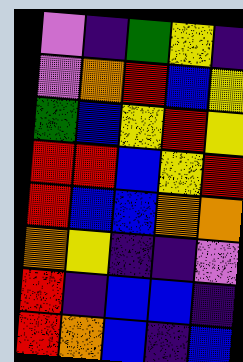[["violet", "indigo", "green", "yellow", "indigo"], ["violet", "orange", "red", "blue", "yellow"], ["green", "blue", "yellow", "red", "yellow"], ["red", "red", "blue", "yellow", "red"], ["red", "blue", "blue", "orange", "orange"], ["orange", "yellow", "indigo", "indigo", "violet"], ["red", "indigo", "blue", "blue", "indigo"], ["red", "orange", "blue", "indigo", "blue"]]